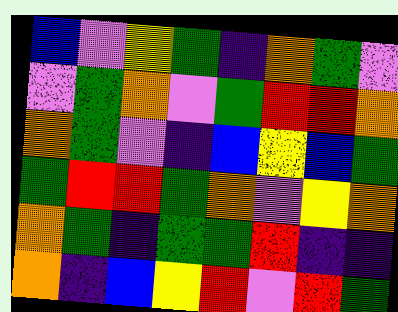[["blue", "violet", "yellow", "green", "indigo", "orange", "green", "violet"], ["violet", "green", "orange", "violet", "green", "red", "red", "orange"], ["orange", "green", "violet", "indigo", "blue", "yellow", "blue", "green"], ["green", "red", "red", "green", "orange", "violet", "yellow", "orange"], ["orange", "green", "indigo", "green", "green", "red", "indigo", "indigo"], ["orange", "indigo", "blue", "yellow", "red", "violet", "red", "green"]]